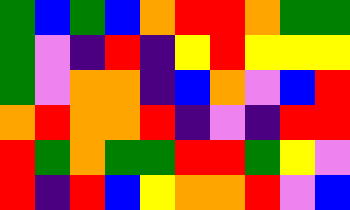[["green", "blue", "green", "blue", "orange", "red", "red", "orange", "green", "green"], ["green", "violet", "indigo", "red", "indigo", "yellow", "red", "yellow", "yellow", "yellow"], ["green", "violet", "orange", "orange", "indigo", "blue", "orange", "violet", "blue", "red"], ["orange", "red", "orange", "orange", "red", "indigo", "violet", "indigo", "red", "red"], ["red", "green", "orange", "green", "green", "red", "red", "green", "yellow", "violet"], ["red", "indigo", "red", "blue", "yellow", "orange", "orange", "red", "violet", "blue"]]